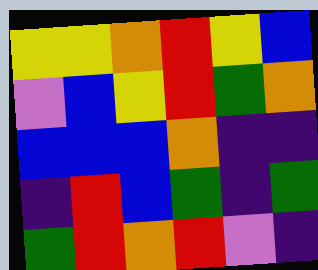[["yellow", "yellow", "orange", "red", "yellow", "blue"], ["violet", "blue", "yellow", "red", "green", "orange"], ["blue", "blue", "blue", "orange", "indigo", "indigo"], ["indigo", "red", "blue", "green", "indigo", "green"], ["green", "red", "orange", "red", "violet", "indigo"]]